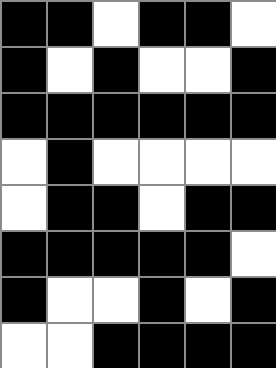[["black", "black", "white", "black", "black", "white"], ["black", "white", "black", "white", "white", "black"], ["black", "black", "black", "black", "black", "black"], ["white", "black", "white", "white", "white", "white"], ["white", "black", "black", "white", "black", "black"], ["black", "black", "black", "black", "black", "white"], ["black", "white", "white", "black", "white", "black"], ["white", "white", "black", "black", "black", "black"]]